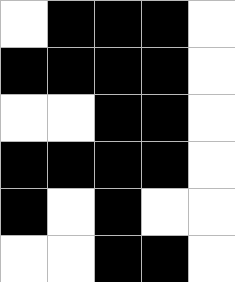[["white", "black", "black", "black", "white"], ["black", "black", "black", "black", "white"], ["white", "white", "black", "black", "white"], ["black", "black", "black", "black", "white"], ["black", "white", "black", "white", "white"], ["white", "white", "black", "black", "white"]]